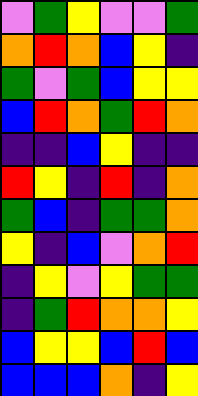[["violet", "green", "yellow", "violet", "violet", "green"], ["orange", "red", "orange", "blue", "yellow", "indigo"], ["green", "violet", "green", "blue", "yellow", "yellow"], ["blue", "red", "orange", "green", "red", "orange"], ["indigo", "indigo", "blue", "yellow", "indigo", "indigo"], ["red", "yellow", "indigo", "red", "indigo", "orange"], ["green", "blue", "indigo", "green", "green", "orange"], ["yellow", "indigo", "blue", "violet", "orange", "red"], ["indigo", "yellow", "violet", "yellow", "green", "green"], ["indigo", "green", "red", "orange", "orange", "yellow"], ["blue", "yellow", "yellow", "blue", "red", "blue"], ["blue", "blue", "blue", "orange", "indigo", "yellow"]]